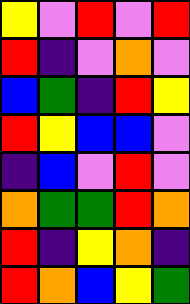[["yellow", "violet", "red", "violet", "red"], ["red", "indigo", "violet", "orange", "violet"], ["blue", "green", "indigo", "red", "yellow"], ["red", "yellow", "blue", "blue", "violet"], ["indigo", "blue", "violet", "red", "violet"], ["orange", "green", "green", "red", "orange"], ["red", "indigo", "yellow", "orange", "indigo"], ["red", "orange", "blue", "yellow", "green"]]